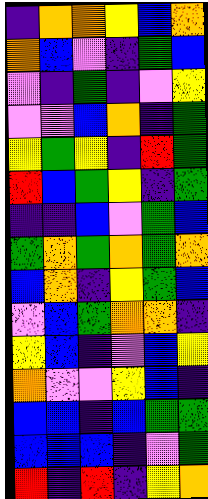[["indigo", "orange", "orange", "yellow", "blue", "orange"], ["orange", "blue", "violet", "indigo", "green", "blue"], ["violet", "indigo", "green", "indigo", "violet", "yellow"], ["violet", "violet", "blue", "orange", "indigo", "green"], ["yellow", "green", "yellow", "indigo", "red", "green"], ["red", "blue", "green", "yellow", "indigo", "green"], ["indigo", "indigo", "blue", "violet", "green", "blue"], ["green", "orange", "green", "orange", "green", "orange"], ["blue", "orange", "indigo", "yellow", "green", "blue"], ["violet", "blue", "green", "orange", "orange", "indigo"], ["yellow", "blue", "indigo", "violet", "blue", "yellow"], ["orange", "violet", "violet", "yellow", "blue", "indigo"], ["blue", "blue", "indigo", "blue", "green", "green"], ["blue", "blue", "blue", "indigo", "violet", "green"], ["red", "indigo", "red", "indigo", "yellow", "orange"]]